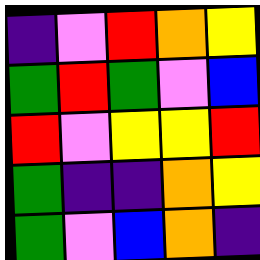[["indigo", "violet", "red", "orange", "yellow"], ["green", "red", "green", "violet", "blue"], ["red", "violet", "yellow", "yellow", "red"], ["green", "indigo", "indigo", "orange", "yellow"], ["green", "violet", "blue", "orange", "indigo"]]